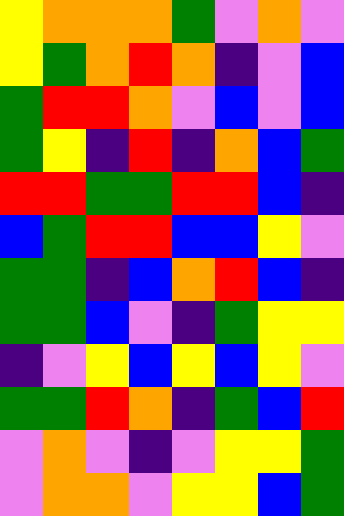[["yellow", "orange", "orange", "orange", "green", "violet", "orange", "violet"], ["yellow", "green", "orange", "red", "orange", "indigo", "violet", "blue"], ["green", "red", "red", "orange", "violet", "blue", "violet", "blue"], ["green", "yellow", "indigo", "red", "indigo", "orange", "blue", "green"], ["red", "red", "green", "green", "red", "red", "blue", "indigo"], ["blue", "green", "red", "red", "blue", "blue", "yellow", "violet"], ["green", "green", "indigo", "blue", "orange", "red", "blue", "indigo"], ["green", "green", "blue", "violet", "indigo", "green", "yellow", "yellow"], ["indigo", "violet", "yellow", "blue", "yellow", "blue", "yellow", "violet"], ["green", "green", "red", "orange", "indigo", "green", "blue", "red"], ["violet", "orange", "violet", "indigo", "violet", "yellow", "yellow", "green"], ["violet", "orange", "orange", "violet", "yellow", "yellow", "blue", "green"]]